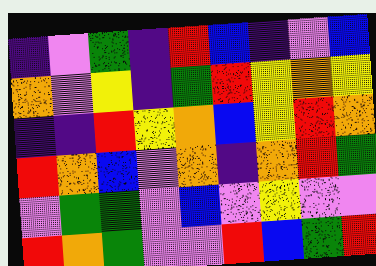[["indigo", "violet", "green", "indigo", "red", "blue", "indigo", "violet", "blue"], ["orange", "violet", "yellow", "indigo", "green", "red", "yellow", "orange", "yellow"], ["indigo", "indigo", "red", "yellow", "orange", "blue", "yellow", "red", "orange"], ["red", "orange", "blue", "violet", "orange", "indigo", "orange", "red", "green"], ["violet", "green", "green", "violet", "blue", "violet", "yellow", "violet", "violet"], ["red", "orange", "green", "violet", "violet", "red", "blue", "green", "red"]]